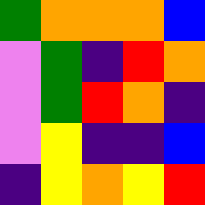[["green", "orange", "orange", "orange", "blue"], ["violet", "green", "indigo", "red", "orange"], ["violet", "green", "red", "orange", "indigo"], ["violet", "yellow", "indigo", "indigo", "blue"], ["indigo", "yellow", "orange", "yellow", "red"]]